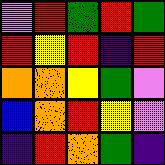[["violet", "red", "green", "red", "green"], ["red", "yellow", "red", "indigo", "red"], ["orange", "orange", "yellow", "green", "violet"], ["blue", "orange", "red", "yellow", "violet"], ["indigo", "red", "orange", "green", "indigo"]]